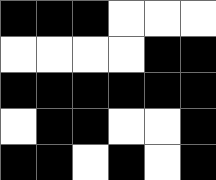[["black", "black", "black", "white", "white", "white"], ["white", "white", "white", "white", "black", "black"], ["black", "black", "black", "black", "black", "black"], ["white", "black", "black", "white", "white", "black"], ["black", "black", "white", "black", "white", "black"]]